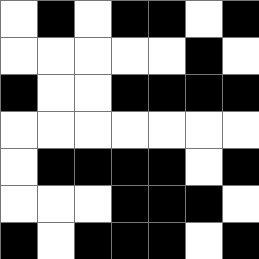[["white", "black", "white", "black", "black", "white", "black"], ["white", "white", "white", "white", "white", "black", "white"], ["black", "white", "white", "black", "black", "black", "black"], ["white", "white", "white", "white", "white", "white", "white"], ["white", "black", "black", "black", "black", "white", "black"], ["white", "white", "white", "black", "black", "black", "white"], ["black", "white", "black", "black", "black", "white", "black"]]